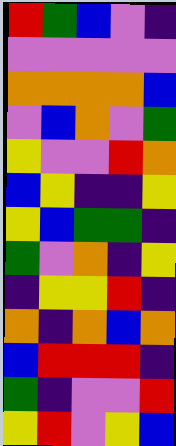[["red", "green", "blue", "violet", "indigo"], ["violet", "violet", "violet", "violet", "violet"], ["orange", "orange", "orange", "orange", "blue"], ["violet", "blue", "orange", "violet", "green"], ["yellow", "violet", "violet", "red", "orange"], ["blue", "yellow", "indigo", "indigo", "yellow"], ["yellow", "blue", "green", "green", "indigo"], ["green", "violet", "orange", "indigo", "yellow"], ["indigo", "yellow", "yellow", "red", "indigo"], ["orange", "indigo", "orange", "blue", "orange"], ["blue", "red", "red", "red", "indigo"], ["green", "indigo", "violet", "violet", "red"], ["yellow", "red", "violet", "yellow", "blue"]]